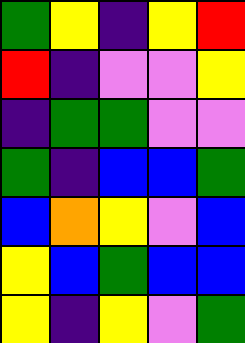[["green", "yellow", "indigo", "yellow", "red"], ["red", "indigo", "violet", "violet", "yellow"], ["indigo", "green", "green", "violet", "violet"], ["green", "indigo", "blue", "blue", "green"], ["blue", "orange", "yellow", "violet", "blue"], ["yellow", "blue", "green", "blue", "blue"], ["yellow", "indigo", "yellow", "violet", "green"]]